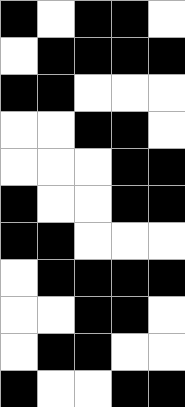[["black", "white", "black", "black", "white"], ["white", "black", "black", "black", "black"], ["black", "black", "white", "white", "white"], ["white", "white", "black", "black", "white"], ["white", "white", "white", "black", "black"], ["black", "white", "white", "black", "black"], ["black", "black", "white", "white", "white"], ["white", "black", "black", "black", "black"], ["white", "white", "black", "black", "white"], ["white", "black", "black", "white", "white"], ["black", "white", "white", "black", "black"]]